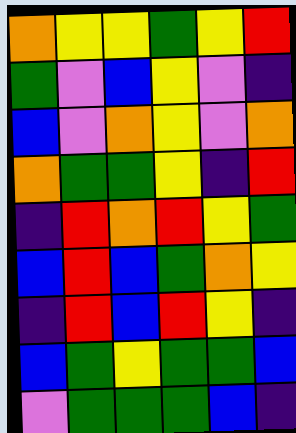[["orange", "yellow", "yellow", "green", "yellow", "red"], ["green", "violet", "blue", "yellow", "violet", "indigo"], ["blue", "violet", "orange", "yellow", "violet", "orange"], ["orange", "green", "green", "yellow", "indigo", "red"], ["indigo", "red", "orange", "red", "yellow", "green"], ["blue", "red", "blue", "green", "orange", "yellow"], ["indigo", "red", "blue", "red", "yellow", "indigo"], ["blue", "green", "yellow", "green", "green", "blue"], ["violet", "green", "green", "green", "blue", "indigo"]]